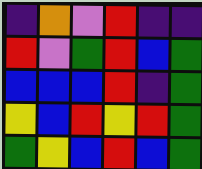[["indigo", "orange", "violet", "red", "indigo", "indigo"], ["red", "violet", "green", "red", "blue", "green"], ["blue", "blue", "blue", "red", "indigo", "green"], ["yellow", "blue", "red", "yellow", "red", "green"], ["green", "yellow", "blue", "red", "blue", "green"]]